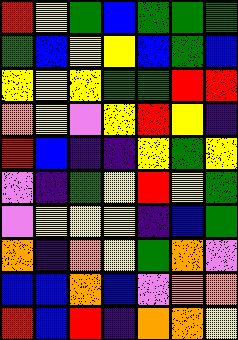[["red", "yellow", "green", "blue", "green", "green", "green"], ["green", "blue", "yellow", "yellow", "blue", "green", "blue"], ["yellow", "yellow", "yellow", "green", "green", "red", "red"], ["orange", "yellow", "violet", "yellow", "red", "yellow", "indigo"], ["red", "blue", "indigo", "indigo", "yellow", "green", "yellow"], ["violet", "indigo", "green", "yellow", "red", "yellow", "green"], ["violet", "yellow", "yellow", "yellow", "indigo", "blue", "green"], ["orange", "indigo", "orange", "yellow", "green", "orange", "violet"], ["blue", "blue", "orange", "blue", "violet", "orange", "orange"], ["red", "blue", "red", "indigo", "orange", "orange", "yellow"]]